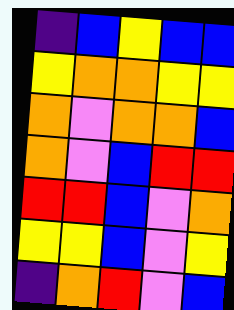[["indigo", "blue", "yellow", "blue", "blue"], ["yellow", "orange", "orange", "yellow", "yellow"], ["orange", "violet", "orange", "orange", "blue"], ["orange", "violet", "blue", "red", "red"], ["red", "red", "blue", "violet", "orange"], ["yellow", "yellow", "blue", "violet", "yellow"], ["indigo", "orange", "red", "violet", "blue"]]